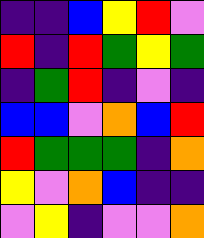[["indigo", "indigo", "blue", "yellow", "red", "violet"], ["red", "indigo", "red", "green", "yellow", "green"], ["indigo", "green", "red", "indigo", "violet", "indigo"], ["blue", "blue", "violet", "orange", "blue", "red"], ["red", "green", "green", "green", "indigo", "orange"], ["yellow", "violet", "orange", "blue", "indigo", "indigo"], ["violet", "yellow", "indigo", "violet", "violet", "orange"]]